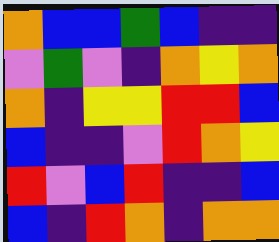[["orange", "blue", "blue", "green", "blue", "indigo", "indigo"], ["violet", "green", "violet", "indigo", "orange", "yellow", "orange"], ["orange", "indigo", "yellow", "yellow", "red", "red", "blue"], ["blue", "indigo", "indigo", "violet", "red", "orange", "yellow"], ["red", "violet", "blue", "red", "indigo", "indigo", "blue"], ["blue", "indigo", "red", "orange", "indigo", "orange", "orange"]]